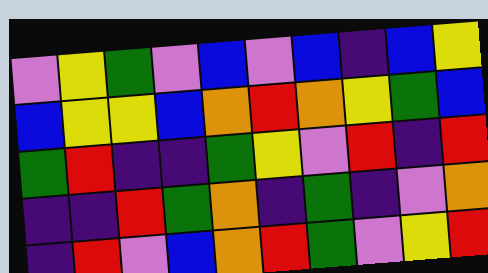[["violet", "yellow", "green", "violet", "blue", "violet", "blue", "indigo", "blue", "yellow"], ["blue", "yellow", "yellow", "blue", "orange", "red", "orange", "yellow", "green", "blue"], ["green", "red", "indigo", "indigo", "green", "yellow", "violet", "red", "indigo", "red"], ["indigo", "indigo", "red", "green", "orange", "indigo", "green", "indigo", "violet", "orange"], ["indigo", "red", "violet", "blue", "orange", "red", "green", "violet", "yellow", "red"]]